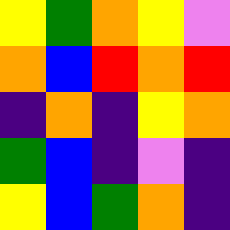[["yellow", "green", "orange", "yellow", "violet"], ["orange", "blue", "red", "orange", "red"], ["indigo", "orange", "indigo", "yellow", "orange"], ["green", "blue", "indigo", "violet", "indigo"], ["yellow", "blue", "green", "orange", "indigo"]]